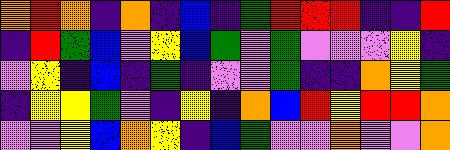[["orange", "red", "orange", "indigo", "orange", "indigo", "blue", "indigo", "green", "red", "red", "red", "indigo", "indigo", "red"], ["indigo", "red", "green", "blue", "violet", "yellow", "blue", "green", "violet", "green", "violet", "violet", "violet", "yellow", "indigo"], ["violet", "yellow", "indigo", "blue", "indigo", "green", "indigo", "violet", "violet", "green", "indigo", "indigo", "orange", "yellow", "green"], ["indigo", "yellow", "yellow", "green", "violet", "indigo", "yellow", "indigo", "orange", "blue", "red", "yellow", "red", "red", "orange"], ["violet", "violet", "yellow", "blue", "orange", "yellow", "indigo", "blue", "green", "violet", "violet", "orange", "violet", "violet", "orange"]]